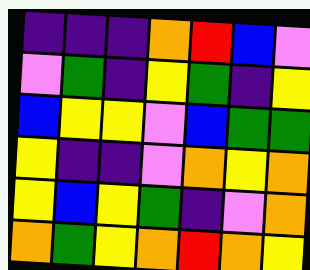[["indigo", "indigo", "indigo", "orange", "red", "blue", "violet"], ["violet", "green", "indigo", "yellow", "green", "indigo", "yellow"], ["blue", "yellow", "yellow", "violet", "blue", "green", "green"], ["yellow", "indigo", "indigo", "violet", "orange", "yellow", "orange"], ["yellow", "blue", "yellow", "green", "indigo", "violet", "orange"], ["orange", "green", "yellow", "orange", "red", "orange", "yellow"]]